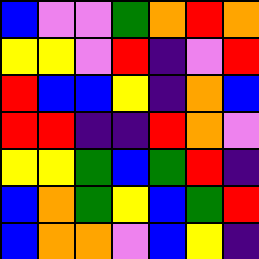[["blue", "violet", "violet", "green", "orange", "red", "orange"], ["yellow", "yellow", "violet", "red", "indigo", "violet", "red"], ["red", "blue", "blue", "yellow", "indigo", "orange", "blue"], ["red", "red", "indigo", "indigo", "red", "orange", "violet"], ["yellow", "yellow", "green", "blue", "green", "red", "indigo"], ["blue", "orange", "green", "yellow", "blue", "green", "red"], ["blue", "orange", "orange", "violet", "blue", "yellow", "indigo"]]